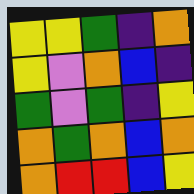[["yellow", "yellow", "green", "indigo", "orange"], ["yellow", "violet", "orange", "blue", "indigo"], ["green", "violet", "green", "indigo", "yellow"], ["orange", "green", "orange", "blue", "orange"], ["orange", "red", "red", "blue", "yellow"]]